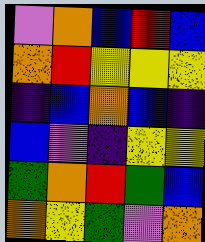[["violet", "orange", "blue", "red", "blue"], ["orange", "red", "yellow", "yellow", "yellow"], ["indigo", "blue", "orange", "blue", "indigo"], ["blue", "violet", "indigo", "yellow", "yellow"], ["green", "orange", "red", "green", "blue"], ["orange", "yellow", "green", "violet", "orange"]]